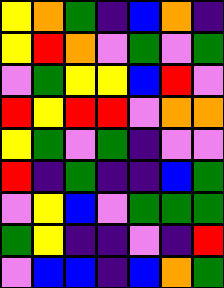[["yellow", "orange", "green", "indigo", "blue", "orange", "indigo"], ["yellow", "red", "orange", "violet", "green", "violet", "green"], ["violet", "green", "yellow", "yellow", "blue", "red", "violet"], ["red", "yellow", "red", "red", "violet", "orange", "orange"], ["yellow", "green", "violet", "green", "indigo", "violet", "violet"], ["red", "indigo", "green", "indigo", "indigo", "blue", "green"], ["violet", "yellow", "blue", "violet", "green", "green", "green"], ["green", "yellow", "indigo", "indigo", "violet", "indigo", "red"], ["violet", "blue", "blue", "indigo", "blue", "orange", "green"]]